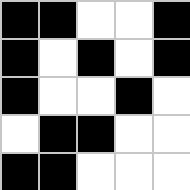[["black", "black", "white", "white", "black"], ["black", "white", "black", "white", "black"], ["black", "white", "white", "black", "white"], ["white", "black", "black", "white", "white"], ["black", "black", "white", "white", "white"]]